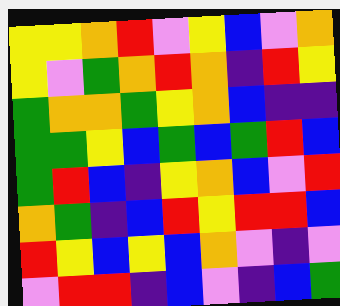[["yellow", "yellow", "orange", "red", "violet", "yellow", "blue", "violet", "orange"], ["yellow", "violet", "green", "orange", "red", "orange", "indigo", "red", "yellow"], ["green", "orange", "orange", "green", "yellow", "orange", "blue", "indigo", "indigo"], ["green", "green", "yellow", "blue", "green", "blue", "green", "red", "blue"], ["green", "red", "blue", "indigo", "yellow", "orange", "blue", "violet", "red"], ["orange", "green", "indigo", "blue", "red", "yellow", "red", "red", "blue"], ["red", "yellow", "blue", "yellow", "blue", "orange", "violet", "indigo", "violet"], ["violet", "red", "red", "indigo", "blue", "violet", "indigo", "blue", "green"]]